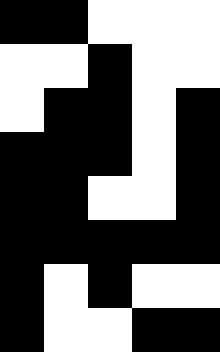[["black", "black", "white", "white", "white"], ["white", "white", "black", "white", "white"], ["white", "black", "black", "white", "black"], ["black", "black", "black", "white", "black"], ["black", "black", "white", "white", "black"], ["black", "black", "black", "black", "black"], ["black", "white", "black", "white", "white"], ["black", "white", "white", "black", "black"]]